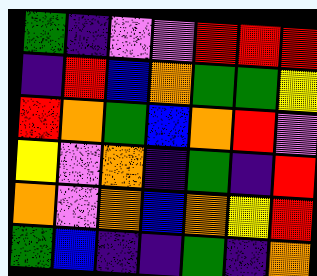[["green", "indigo", "violet", "violet", "red", "red", "red"], ["indigo", "red", "blue", "orange", "green", "green", "yellow"], ["red", "orange", "green", "blue", "orange", "red", "violet"], ["yellow", "violet", "orange", "indigo", "green", "indigo", "red"], ["orange", "violet", "orange", "blue", "orange", "yellow", "red"], ["green", "blue", "indigo", "indigo", "green", "indigo", "orange"]]